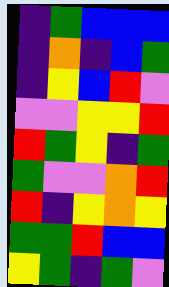[["indigo", "green", "blue", "blue", "blue"], ["indigo", "orange", "indigo", "blue", "green"], ["indigo", "yellow", "blue", "red", "violet"], ["violet", "violet", "yellow", "yellow", "red"], ["red", "green", "yellow", "indigo", "green"], ["green", "violet", "violet", "orange", "red"], ["red", "indigo", "yellow", "orange", "yellow"], ["green", "green", "red", "blue", "blue"], ["yellow", "green", "indigo", "green", "violet"]]